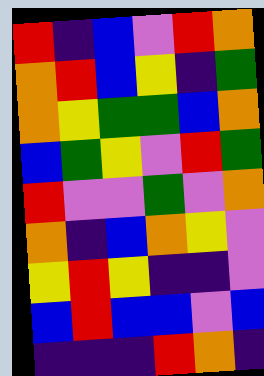[["red", "indigo", "blue", "violet", "red", "orange"], ["orange", "red", "blue", "yellow", "indigo", "green"], ["orange", "yellow", "green", "green", "blue", "orange"], ["blue", "green", "yellow", "violet", "red", "green"], ["red", "violet", "violet", "green", "violet", "orange"], ["orange", "indigo", "blue", "orange", "yellow", "violet"], ["yellow", "red", "yellow", "indigo", "indigo", "violet"], ["blue", "red", "blue", "blue", "violet", "blue"], ["indigo", "indigo", "indigo", "red", "orange", "indigo"]]